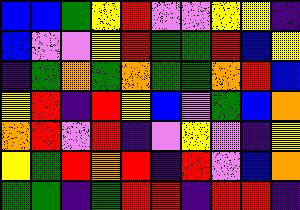[["blue", "blue", "green", "yellow", "red", "violet", "violet", "yellow", "yellow", "indigo"], ["blue", "violet", "violet", "yellow", "red", "green", "green", "red", "blue", "yellow"], ["indigo", "green", "orange", "green", "orange", "green", "green", "orange", "red", "blue"], ["yellow", "red", "indigo", "red", "yellow", "blue", "violet", "green", "blue", "orange"], ["orange", "red", "violet", "red", "indigo", "violet", "yellow", "violet", "indigo", "yellow"], ["yellow", "green", "red", "orange", "red", "indigo", "red", "violet", "blue", "orange"], ["green", "green", "indigo", "green", "red", "red", "indigo", "red", "red", "indigo"]]